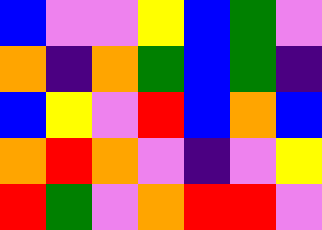[["blue", "violet", "violet", "yellow", "blue", "green", "violet"], ["orange", "indigo", "orange", "green", "blue", "green", "indigo"], ["blue", "yellow", "violet", "red", "blue", "orange", "blue"], ["orange", "red", "orange", "violet", "indigo", "violet", "yellow"], ["red", "green", "violet", "orange", "red", "red", "violet"]]